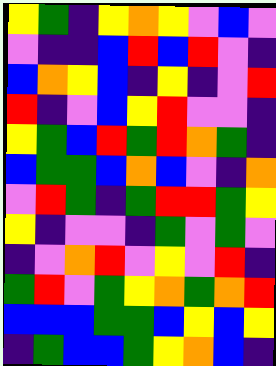[["yellow", "green", "indigo", "yellow", "orange", "yellow", "violet", "blue", "violet"], ["violet", "indigo", "indigo", "blue", "red", "blue", "red", "violet", "indigo"], ["blue", "orange", "yellow", "blue", "indigo", "yellow", "indigo", "violet", "red"], ["red", "indigo", "violet", "blue", "yellow", "red", "violet", "violet", "indigo"], ["yellow", "green", "blue", "red", "green", "red", "orange", "green", "indigo"], ["blue", "green", "green", "blue", "orange", "blue", "violet", "indigo", "orange"], ["violet", "red", "green", "indigo", "green", "red", "red", "green", "yellow"], ["yellow", "indigo", "violet", "violet", "indigo", "green", "violet", "green", "violet"], ["indigo", "violet", "orange", "red", "violet", "yellow", "violet", "red", "indigo"], ["green", "red", "violet", "green", "yellow", "orange", "green", "orange", "red"], ["blue", "blue", "blue", "green", "green", "blue", "yellow", "blue", "yellow"], ["indigo", "green", "blue", "blue", "green", "yellow", "orange", "blue", "indigo"]]